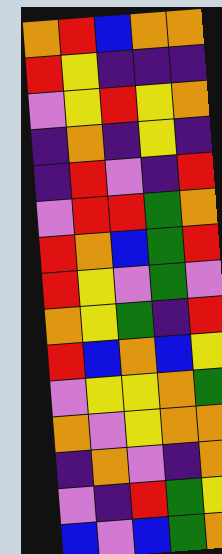[["orange", "red", "blue", "orange", "orange"], ["red", "yellow", "indigo", "indigo", "indigo"], ["violet", "yellow", "red", "yellow", "orange"], ["indigo", "orange", "indigo", "yellow", "indigo"], ["indigo", "red", "violet", "indigo", "red"], ["violet", "red", "red", "green", "orange"], ["red", "orange", "blue", "green", "red"], ["red", "yellow", "violet", "green", "violet"], ["orange", "yellow", "green", "indigo", "red"], ["red", "blue", "orange", "blue", "yellow"], ["violet", "yellow", "yellow", "orange", "green"], ["orange", "violet", "yellow", "orange", "orange"], ["indigo", "orange", "violet", "indigo", "orange"], ["violet", "indigo", "red", "green", "yellow"], ["blue", "violet", "blue", "green", "orange"]]